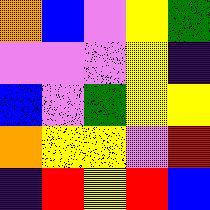[["orange", "blue", "violet", "yellow", "green"], ["violet", "violet", "violet", "yellow", "indigo"], ["blue", "violet", "green", "yellow", "yellow"], ["orange", "yellow", "yellow", "violet", "red"], ["indigo", "red", "yellow", "red", "blue"]]